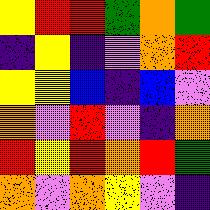[["yellow", "red", "red", "green", "orange", "green"], ["indigo", "yellow", "indigo", "violet", "orange", "red"], ["yellow", "yellow", "blue", "indigo", "blue", "violet"], ["orange", "violet", "red", "violet", "indigo", "orange"], ["red", "yellow", "red", "orange", "red", "green"], ["orange", "violet", "orange", "yellow", "violet", "indigo"]]